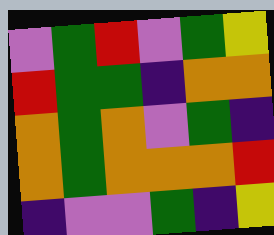[["violet", "green", "red", "violet", "green", "yellow"], ["red", "green", "green", "indigo", "orange", "orange"], ["orange", "green", "orange", "violet", "green", "indigo"], ["orange", "green", "orange", "orange", "orange", "red"], ["indigo", "violet", "violet", "green", "indigo", "yellow"]]